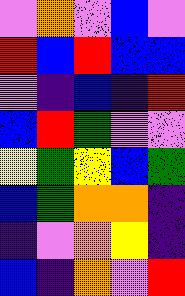[["violet", "orange", "violet", "blue", "violet"], ["red", "blue", "red", "blue", "blue"], ["violet", "indigo", "blue", "indigo", "red"], ["blue", "red", "green", "violet", "violet"], ["yellow", "green", "yellow", "blue", "green"], ["blue", "green", "orange", "orange", "indigo"], ["indigo", "violet", "orange", "yellow", "indigo"], ["blue", "indigo", "orange", "violet", "red"]]